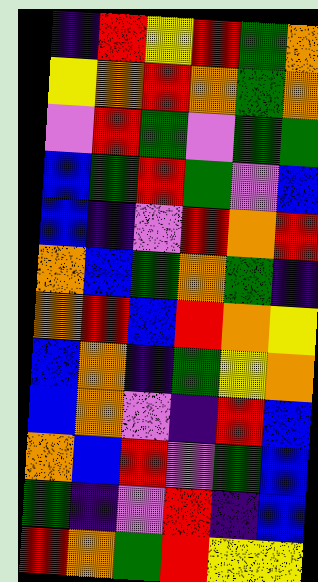[["indigo", "red", "yellow", "red", "green", "orange"], ["yellow", "orange", "red", "orange", "green", "orange"], ["violet", "red", "green", "violet", "green", "green"], ["blue", "green", "red", "green", "violet", "blue"], ["blue", "indigo", "violet", "red", "orange", "red"], ["orange", "blue", "green", "orange", "green", "indigo"], ["orange", "red", "blue", "red", "orange", "yellow"], ["blue", "orange", "indigo", "green", "yellow", "orange"], ["blue", "orange", "violet", "indigo", "red", "blue"], ["orange", "blue", "red", "violet", "green", "blue"], ["green", "indigo", "violet", "red", "indigo", "blue"], ["red", "orange", "green", "red", "yellow", "yellow"]]